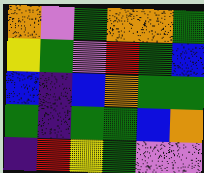[["orange", "violet", "green", "orange", "orange", "green"], ["yellow", "green", "violet", "red", "green", "blue"], ["blue", "indigo", "blue", "orange", "green", "green"], ["green", "indigo", "green", "green", "blue", "orange"], ["indigo", "red", "yellow", "green", "violet", "violet"]]